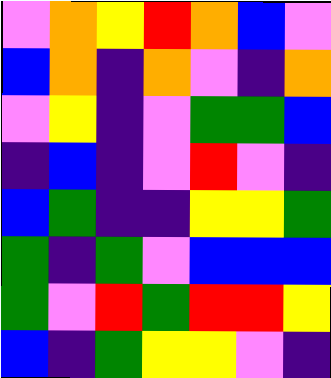[["violet", "orange", "yellow", "red", "orange", "blue", "violet"], ["blue", "orange", "indigo", "orange", "violet", "indigo", "orange"], ["violet", "yellow", "indigo", "violet", "green", "green", "blue"], ["indigo", "blue", "indigo", "violet", "red", "violet", "indigo"], ["blue", "green", "indigo", "indigo", "yellow", "yellow", "green"], ["green", "indigo", "green", "violet", "blue", "blue", "blue"], ["green", "violet", "red", "green", "red", "red", "yellow"], ["blue", "indigo", "green", "yellow", "yellow", "violet", "indigo"]]